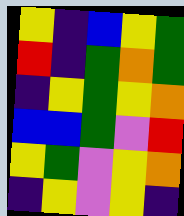[["yellow", "indigo", "blue", "yellow", "green"], ["red", "indigo", "green", "orange", "green"], ["indigo", "yellow", "green", "yellow", "orange"], ["blue", "blue", "green", "violet", "red"], ["yellow", "green", "violet", "yellow", "orange"], ["indigo", "yellow", "violet", "yellow", "indigo"]]